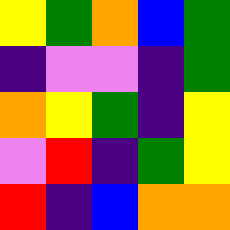[["yellow", "green", "orange", "blue", "green"], ["indigo", "violet", "violet", "indigo", "green"], ["orange", "yellow", "green", "indigo", "yellow"], ["violet", "red", "indigo", "green", "yellow"], ["red", "indigo", "blue", "orange", "orange"]]